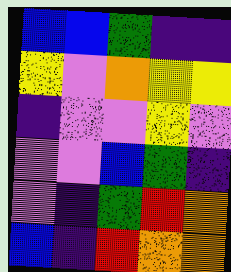[["blue", "blue", "green", "indigo", "indigo"], ["yellow", "violet", "orange", "yellow", "yellow"], ["indigo", "violet", "violet", "yellow", "violet"], ["violet", "violet", "blue", "green", "indigo"], ["violet", "indigo", "green", "red", "orange"], ["blue", "indigo", "red", "orange", "orange"]]